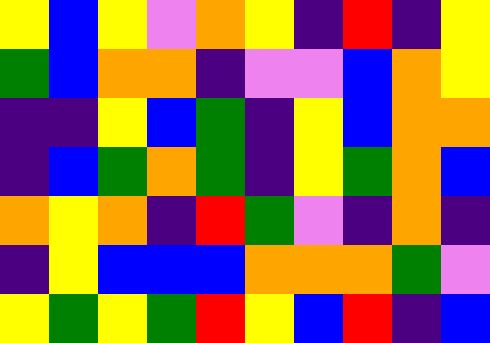[["yellow", "blue", "yellow", "violet", "orange", "yellow", "indigo", "red", "indigo", "yellow"], ["green", "blue", "orange", "orange", "indigo", "violet", "violet", "blue", "orange", "yellow"], ["indigo", "indigo", "yellow", "blue", "green", "indigo", "yellow", "blue", "orange", "orange"], ["indigo", "blue", "green", "orange", "green", "indigo", "yellow", "green", "orange", "blue"], ["orange", "yellow", "orange", "indigo", "red", "green", "violet", "indigo", "orange", "indigo"], ["indigo", "yellow", "blue", "blue", "blue", "orange", "orange", "orange", "green", "violet"], ["yellow", "green", "yellow", "green", "red", "yellow", "blue", "red", "indigo", "blue"]]